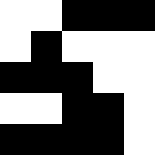[["white", "white", "black", "black", "black"], ["white", "black", "white", "white", "white"], ["black", "black", "black", "white", "white"], ["white", "white", "black", "black", "white"], ["black", "black", "black", "black", "white"]]